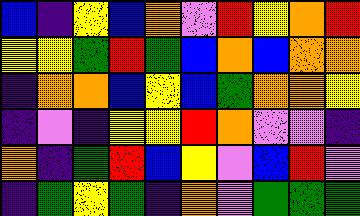[["blue", "indigo", "yellow", "blue", "orange", "violet", "red", "yellow", "orange", "red"], ["yellow", "yellow", "green", "red", "green", "blue", "orange", "blue", "orange", "orange"], ["indigo", "orange", "orange", "blue", "yellow", "blue", "green", "orange", "orange", "yellow"], ["indigo", "violet", "indigo", "yellow", "yellow", "red", "orange", "violet", "violet", "indigo"], ["orange", "indigo", "green", "red", "blue", "yellow", "violet", "blue", "red", "violet"], ["indigo", "green", "yellow", "green", "indigo", "orange", "violet", "green", "green", "green"]]